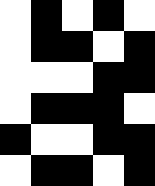[["white", "black", "white", "black", "white"], ["white", "black", "black", "white", "black"], ["white", "white", "white", "black", "black"], ["white", "black", "black", "black", "white"], ["black", "white", "white", "black", "black"], ["white", "black", "black", "white", "black"]]